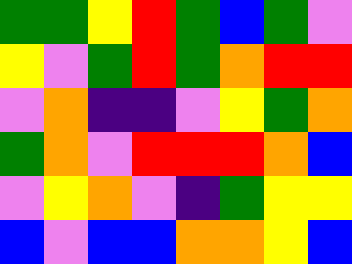[["green", "green", "yellow", "red", "green", "blue", "green", "violet"], ["yellow", "violet", "green", "red", "green", "orange", "red", "red"], ["violet", "orange", "indigo", "indigo", "violet", "yellow", "green", "orange"], ["green", "orange", "violet", "red", "red", "red", "orange", "blue"], ["violet", "yellow", "orange", "violet", "indigo", "green", "yellow", "yellow"], ["blue", "violet", "blue", "blue", "orange", "orange", "yellow", "blue"]]